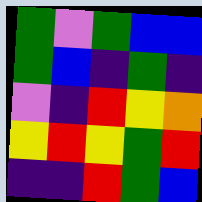[["green", "violet", "green", "blue", "blue"], ["green", "blue", "indigo", "green", "indigo"], ["violet", "indigo", "red", "yellow", "orange"], ["yellow", "red", "yellow", "green", "red"], ["indigo", "indigo", "red", "green", "blue"]]